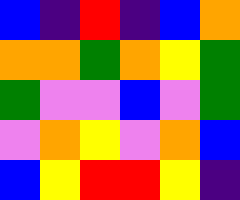[["blue", "indigo", "red", "indigo", "blue", "orange"], ["orange", "orange", "green", "orange", "yellow", "green"], ["green", "violet", "violet", "blue", "violet", "green"], ["violet", "orange", "yellow", "violet", "orange", "blue"], ["blue", "yellow", "red", "red", "yellow", "indigo"]]